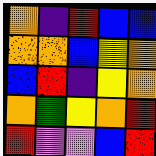[["orange", "indigo", "red", "blue", "blue"], ["orange", "orange", "blue", "yellow", "orange"], ["blue", "red", "indigo", "yellow", "orange"], ["orange", "green", "yellow", "orange", "red"], ["red", "violet", "violet", "blue", "red"]]